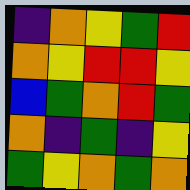[["indigo", "orange", "yellow", "green", "red"], ["orange", "yellow", "red", "red", "yellow"], ["blue", "green", "orange", "red", "green"], ["orange", "indigo", "green", "indigo", "yellow"], ["green", "yellow", "orange", "green", "orange"]]